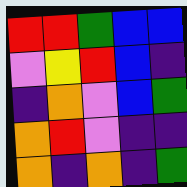[["red", "red", "green", "blue", "blue"], ["violet", "yellow", "red", "blue", "indigo"], ["indigo", "orange", "violet", "blue", "green"], ["orange", "red", "violet", "indigo", "indigo"], ["orange", "indigo", "orange", "indigo", "green"]]